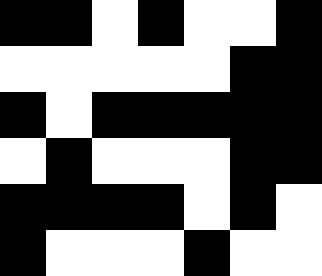[["black", "black", "white", "black", "white", "white", "black"], ["white", "white", "white", "white", "white", "black", "black"], ["black", "white", "black", "black", "black", "black", "black"], ["white", "black", "white", "white", "white", "black", "black"], ["black", "black", "black", "black", "white", "black", "white"], ["black", "white", "white", "white", "black", "white", "white"]]